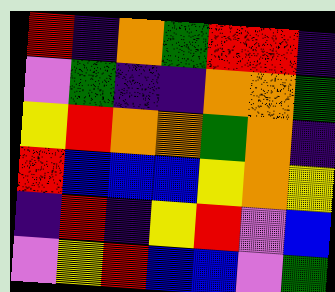[["red", "indigo", "orange", "green", "red", "red", "indigo"], ["violet", "green", "indigo", "indigo", "orange", "orange", "green"], ["yellow", "red", "orange", "orange", "green", "orange", "indigo"], ["red", "blue", "blue", "blue", "yellow", "orange", "yellow"], ["indigo", "red", "indigo", "yellow", "red", "violet", "blue"], ["violet", "yellow", "red", "blue", "blue", "violet", "green"]]